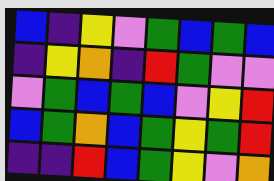[["blue", "indigo", "yellow", "violet", "green", "blue", "green", "blue"], ["indigo", "yellow", "orange", "indigo", "red", "green", "violet", "violet"], ["violet", "green", "blue", "green", "blue", "violet", "yellow", "red"], ["blue", "green", "orange", "blue", "green", "yellow", "green", "red"], ["indigo", "indigo", "red", "blue", "green", "yellow", "violet", "orange"]]